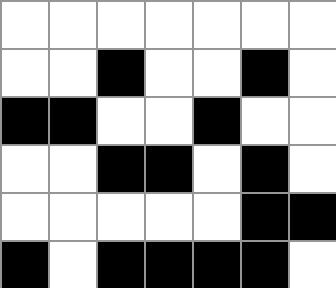[["white", "white", "white", "white", "white", "white", "white"], ["white", "white", "black", "white", "white", "black", "white"], ["black", "black", "white", "white", "black", "white", "white"], ["white", "white", "black", "black", "white", "black", "white"], ["white", "white", "white", "white", "white", "black", "black"], ["black", "white", "black", "black", "black", "black", "white"]]